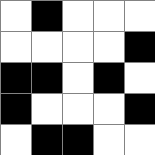[["white", "black", "white", "white", "white"], ["white", "white", "white", "white", "black"], ["black", "black", "white", "black", "white"], ["black", "white", "white", "white", "black"], ["white", "black", "black", "white", "white"]]